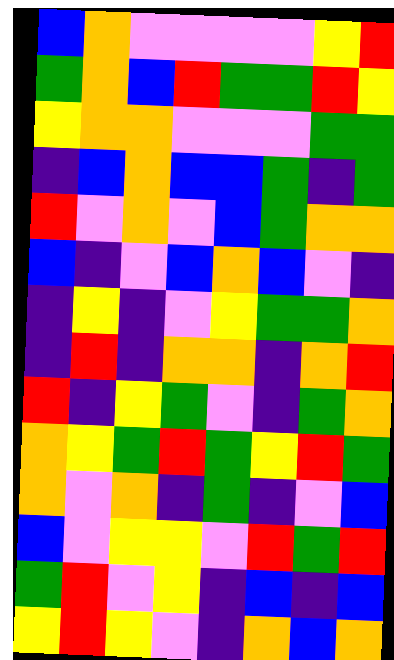[["blue", "orange", "violet", "violet", "violet", "violet", "yellow", "red"], ["green", "orange", "blue", "red", "green", "green", "red", "yellow"], ["yellow", "orange", "orange", "violet", "violet", "violet", "green", "green"], ["indigo", "blue", "orange", "blue", "blue", "green", "indigo", "green"], ["red", "violet", "orange", "violet", "blue", "green", "orange", "orange"], ["blue", "indigo", "violet", "blue", "orange", "blue", "violet", "indigo"], ["indigo", "yellow", "indigo", "violet", "yellow", "green", "green", "orange"], ["indigo", "red", "indigo", "orange", "orange", "indigo", "orange", "red"], ["red", "indigo", "yellow", "green", "violet", "indigo", "green", "orange"], ["orange", "yellow", "green", "red", "green", "yellow", "red", "green"], ["orange", "violet", "orange", "indigo", "green", "indigo", "violet", "blue"], ["blue", "violet", "yellow", "yellow", "violet", "red", "green", "red"], ["green", "red", "violet", "yellow", "indigo", "blue", "indigo", "blue"], ["yellow", "red", "yellow", "violet", "indigo", "orange", "blue", "orange"]]